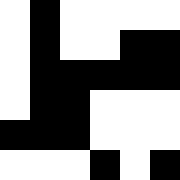[["white", "black", "white", "white", "white", "white"], ["white", "black", "white", "white", "black", "black"], ["white", "black", "black", "black", "black", "black"], ["white", "black", "black", "white", "white", "white"], ["black", "black", "black", "white", "white", "white"], ["white", "white", "white", "black", "white", "black"]]